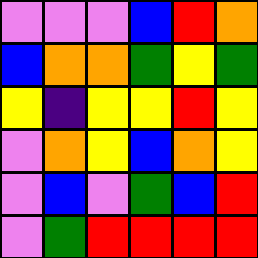[["violet", "violet", "violet", "blue", "red", "orange"], ["blue", "orange", "orange", "green", "yellow", "green"], ["yellow", "indigo", "yellow", "yellow", "red", "yellow"], ["violet", "orange", "yellow", "blue", "orange", "yellow"], ["violet", "blue", "violet", "green", "blue", "red"], ["violet", "green", "red", "red", "red", "red"]]